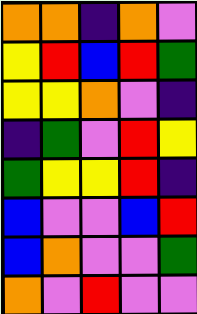[["orange", "orange", "indigo", "orange", "violet"], ["yellow", "red", "blue", "red", "green"], ["yellow", "yellow", "orange", "violet", "indigo"], ["indigo", "green", "violet", "red", "yellow"], ["green", "yellow", "yellow", "red", "indigo"], ["blue", "violet", "violet", "blue", "red"], ["blue", "orange", "violet", "violet", "green"], ["orange", "violet", "red", "violet", "violet"]]